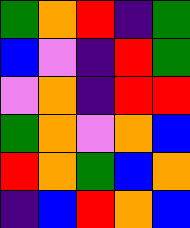[["green", "orange", "red", "indigo", "green"], ["blue", "violet", "indigo", "red", "green"], ["violet", "orange", "indigo", "red", "red"], ["green", "orange", "violet", "orange", "blue"], ["red", "orange", "green", "blue", "orange"], ["indigo", "blue", "red", "orange", "blue"]]